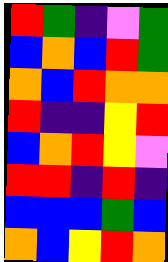[["red", "green", "indigo", "violet", "green"], ["blue", "orange", "blue", "red", "green"], ["orange", "blue", "red", "orange", "orange"], ["red", "indigo", "indigo", "yellow", "red"], ["blue", "orange", "red", "yellow", "violet"], ["red", "red", "indigo", "red", "indigo"], ["blue", "blue", "blue", "green", "blue"], ["orange", "blue", "yellow", "red", "orange"]]